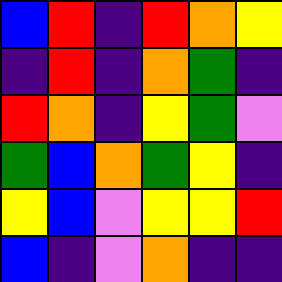[["blue", "red", "indigo", "red", "orange", "yellow"], ["indigo", "red", "indigo", "orange", "green", "indigo"], ["red", "orange", "indigo", "yellow", "green", "violet"], ["green", "blue", "orange", "green", "yellow", "indigo"], ["yellow", "blue", "violet", "yellow", "yellow", "red"], ["blue", "indigo", "violet", "orange", "indigo", "indigo"]]